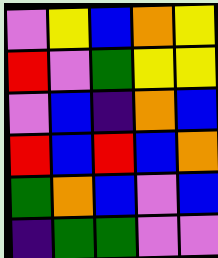[["violet", "yellow", "blue", "orange", "yellow"], ["red", "violet", "green", "yellow", "yellow"], ["violet", "blue", "indigo", "orange", "blue"], ["red", "blue", "red", "blue", "orange"], ["green", "orange", "blue", "violet", "blue"], ["indigo", "green", "green", "violet", "violet"]]